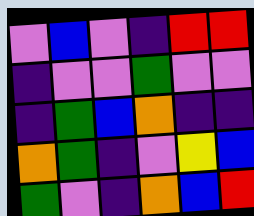[["violet", "blue", "violet", "indigo", "red", "red"], ["indigo", "violet", "violet", "green", "violet", "violet"], ["indigo", "green", "blue", "orange", "indigo", "indigo"], ["orange", "green", "indigo", "violet", "yellow", "blue"], ["green", "violet", "indigo", "orange", "blue", "red"]]